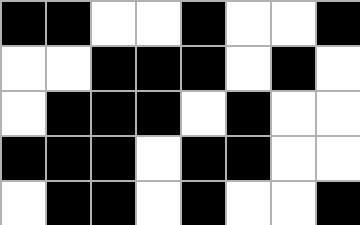[["black", "black", "white", "white", "black", "white", "white", "black"], ["white", "white", "black", "black", "black", "white", "black", "white"], ["white", "black", "black", "black", "white", "black", "white", "white"], ["black", "black", "black", "white", "black", "black", "white", "white"], ["white", "black", "black", "white", "black", "white", "white", "black"]]